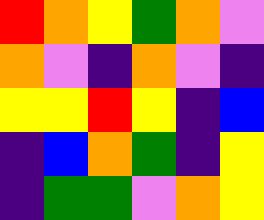[["red", "orange", "yellow", "green", "orange", "violet"], ["orange", "violet", "indigo", "orange", "violet", "indigo"], ["yellow", "yellow", "red", "yellow", "indigo", "blue"], ["indigo", "blue", "orange", "green", "indigo", "yellow"], ["indigo", "green", "green", "violet", "orange", "yellow"]]